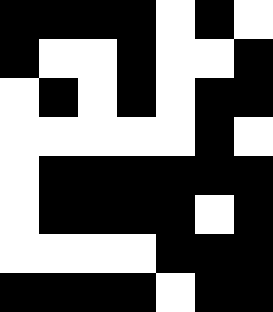[["black", "black", "black", "black", "white", "black", "white"], ["black", "white", "white", "black", "white", "white", "black"], ["white", "black", "white", "black", "white", "black", "black"], ["white", "white", "white", "white", "white", "black", "white"], ["white", "black", "black", "black", "black", "black", "black"], ["white", "black", "black", "black", "black", "white", "black"], ["white", "white", "white", "white", "black", "black", "black"], ["black", "black", "black", "black", "white", "black", "black"]]